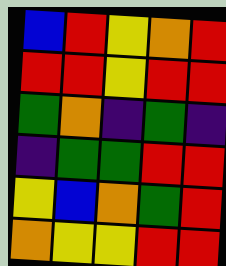[["blue", "red", "yellow", "orange", "red"], ["red", "red", "yellow", "red", "red"], ["green", "orange", "indigo", "green", "indigo"], ["indigo", "green", "green", "red", "red"], ["yellow", "blue", "orange", "green", "red"], ["orange", "yellow", "yellow", "red", "red"]]